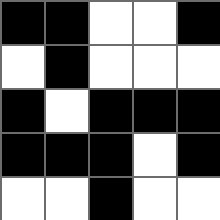[["black", "black", "white", "white", "black"], ["white", "black", "white", "white", "white"], ["black", "white", "black", "black", "black"], ["black", "black", "black", "white", "black"], ["white", "white", "black", "white", "white"]]